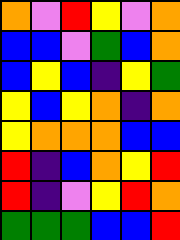[["orange", "violet", "red", "yellow", "violet", "orange"], ["blue", "blue", "violet", "green", "blue", "orange"], ["blue", "yellow", "blue", "indigo", "yellow", "green"], ["yellow", "blue", "yellow", "orange", "indigo", "orange"], ["yellow", "orange", "orange", "orange", "blue", "blue"], ["red", "indigo", "blue", "orange", "yellow", "red"], ["red", "indigo", "violet", "yellow", "red", "orange"], ["green", "green", "green", "blue", "blue", "red"]]